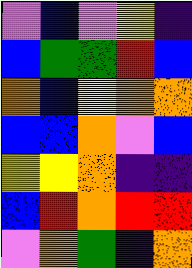[["violet", "blue", "violet", "yellow", "indigo"], ["blue", "green", "green", "red", "blue"], ["orange", "blue", "yellow", "orange", "orange"], ["blue", "blue", "orange", "violet", "blue"], ["yellow", "yellow", "orange", "indigo", "indigo"], ["blue", "red", "orange", "red", "red"], ["violet", "orange", "green", "indigo", "orange"]]